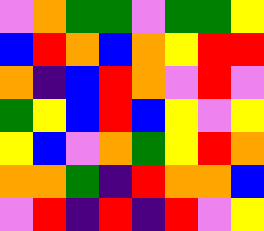[["violet", "orange", "green", "green", "violet", "green", "green", "yellow"], ["blue", "red", "orange", "blue", "orange", "yellow", "red", "red"], ["orange", "indigo", "blue", "red", "orange", "violet", "red", "violet"], ["green", "yellow", "blue", "red", "blue", "yellow", "violet", "yellow"], ["yellow", "blue", "violet", "orange", "green", "yellow", "red", "orange"], ["orange", "orange", "green", "indigo", "red", "orange", "orange", "blue"], ["violet", "red", "indigo", "red", "indigo", "red", "violet", "yellow"]]